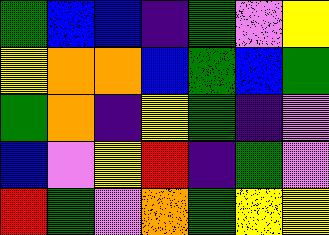[["green", "blue", "blue", "indigo", "green", "violet", "yellow"], ["yellow", "orange", "orange", "blue", "green", "blue", "green"], ["green", "orange", "indigo", "yellow", "green", "indigo", "violet"], ["blue", "violet", "yellow", "red", "indigo", "green", "violet"], ["red", "green", "violet", "orange", "green", "yellow", "yellow"]]